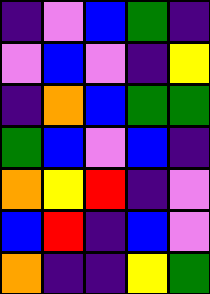[["indigo", "violet", "blue", "green", "indigo"], ["violet", "blue", "violet", "indigo", "yellow"], ["indigo", "orange", "blue", "green", "green"], ["green", "blue", "violet", "blue", "indigo"], ["orange", "yellow", "red", "indigo", "violet"], ["blue", "red", "indigo", "blue", "violet"], ["orange", "indigo", "indigo", "yellow", "green"]]